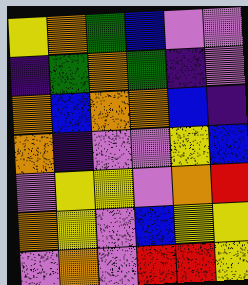[["yellow", "orange", "green", "blue", "violet", "violet"], ["indigo", "green", "orange", "green", "indigo", "violet"], ["orange", "blue", "orange", "orange", "blue", "indigo"], ["orange", "indigo", "violet", "violet", "yellow", "blue"], ["violet", "yellow", "yellow", "violet", "orange", "red"], ["orange", "yellow", "violet", "blue", "yellow", "yellow"], ["violet", "orange", "violet", "red", "red", "yellow"]]